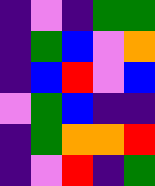[["indigo", "violet", "indigo", "green", "green"], ["indigo", "green", "blue", "violet", "orange"], ["indigo", "blue", "red", "violet", "blue"], ["violet", "green", "blue", "indigo", "indigo"], ["indigo", "green", "orange", "orange", "red"], ["indigo", "violet", "red", "indigo", "green"]]